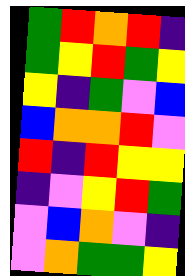[["green", "red", "orange", "red", "indigo"], ["green", "yellow", "red", "green", "yellow"], ["yellow", "indigo", "green", "violet", "blue"], ["blue", "orange", "orange", "red", "violet"], ["red", "indigo", "red", "yellow", "yellow"], ["indigo", "violet", "yellow", "red", "green"], ["violet", "blue", "orange", "violet", "indigo"], ["violet", "orange", "green", "green", "yellow"]]